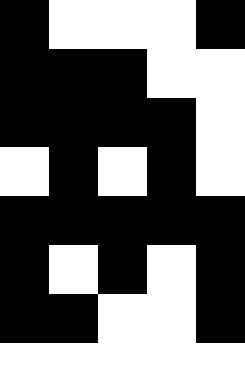[["black", "white", "white", "white", "black"], ["black", "black", "black", "white", "white"], ["black", "black", "black", "black", "white"], ["white", "black", "white", "black", "white"], ["black", "black", "black", "black", "black"], ["black", "white", "black", "white", "black"], ["black", "black", "white", "white", "black"], ["white", "white", "white", "white", "white"]]